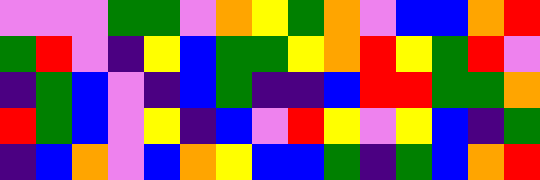[["violet", "violet", "violet", "green", "green", "violet", "orange", "yellow", "green", "orange", "violet", "blue", "blue", "orange", "red"], ["green", "red", "violet", "indigo", "yellow", "blue", "green", "green", "yellow", "orange", "red", "yellow", "green", "red", "violet"], ["indigo", "green", "blue", "violet", "indigo", "blue", "green", "indigo", "indigo", "blue", "red", "red", "green", "green", "orange"], ["red", "green", "blue", "violet", "yellow", "indigo", "blue", "violet", "red", "yellow", "violet", "yellow", "blue", "indigo", "green"], ["indigo", "blue", "orange", "violet", "blue", "orange", "yellow", "blue", "blue", "green", "indigo", "green", "blue", "orange", "red"]]